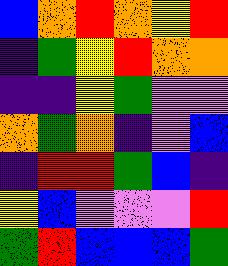[["blue", "orange", "red", "orange", "yellow", "red"], ["indigo", "green", "yellow", "red", "orange", "orange"], ["indigo", "indigo", "yellow", "green", "violet", "violet"], ["orange", "green", "orange", "indigo", "violet", "blue"], ["indigo", "red", "red", "green", "blue", "indigo"], ["yellow", "blue", "violet", "violet", "violet", "red"], ["green", "red", "blue", "blue", "blue", "green"]]